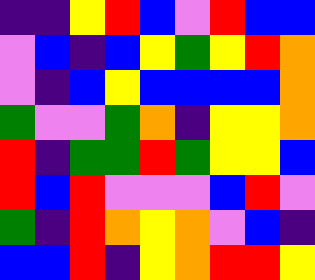[["indigo", "indigo", "yellow", "red", "blue", "violet", "red", "blue", "blue"], ["violet", "blue", "indigo", "blue", "yellow", "green", "yellow", "red", "orange"], ["violet", "indigo", "blue", "yellow", "blue", "blue", "blue", "blue", "orange"], ["green", "violet", "violet", "green", "orange", "indigo", "yellow", "yellow", "orange"], ["red", "indigo", "green", "green", "red", "green", "yellow", "yellow", "blue"], ["red", "blue", "red", "violet", "violet", "violet", "blue", "red", "violet"], ["green", "indigo", "red", "orange", "yellow", "orange", "violet", "blue", "indigo"], ["blue", "blue", "red", "indigo", "yellow", "orange", "red", "red", "yellow"]]